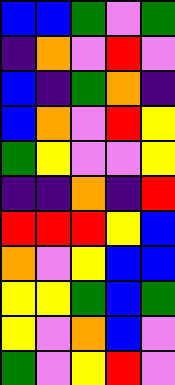[["blue", "blue", "green", "violet", "green"], ["indigo", "orange", "violet", "red", "violet"], ["blue", "indigo", "green", "orange", "indigo"], ["blue", "orange", "violet", "red", "yellow"], ["green", "yellow", "violet", "violet", "yellow"], ["indigo", "indigo", "orange", "indigo", "red"], ["red", "red", "red", "yellow", "blue"], ["orange", "violet", "yellow", "blue", "blue"], ["yellow", "yellow", "green", "blue", "green"], ["yellow", "violet", "orange", "blue", "violet"], ["green", "violet", "yellow", "red", "violet"]]